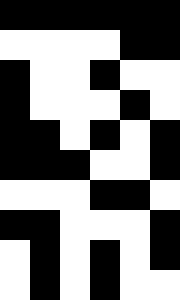[["black", "black", "black", "black", "black", "black"], ["white", "white", "white", "white", "black", "black"], ["black", "white", "white", "black", "white", "white"], ["black", "white", "white", "white", "black", "white"], ["black", "black", "white", "black", "white", "black"], ["black", "black", "black", "white", "white", "black"], ["white", "white", "white", "black", "black", "white"], ["black", "black", "white", "white", "white", "black"], ["white", "black", "white", "black", "white", "black"], ["white", "black", "white", "black", "white", "white"]]